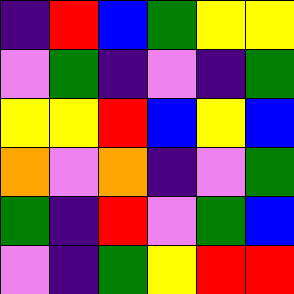[["indigo", "red", "blue", "green", "yellow", "yellow"], ["violet", "green", "indigo", "violet", "indigo", "green"], ["yellow", "yellow", "red", "blue", "yellow", "blue"], ["orange", "violet", "orange", "indigo", "violet", "green"], ["green", "indigo", "red", "violet", "green", "blue"], ["violet", "indigo", "green", "yellow", "red", "red"]]